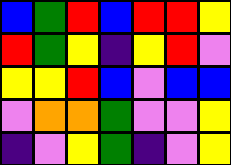[["blue", "green", "red", "blue", "red", "red", "yellow"], ["red", "green", "yellow", "indigo", "yellow", "red", "violet"], ["yellow", "yellow", "red", "blue", "violet", "blue", "blue"], ["violet", "orange", "orange", "green", "violet", "violet", "yellow"], ["indigo", "violet", "yellow", "green", "indigo", "violet", "yellow"]]